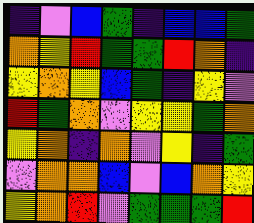[["indigo", "violet", "blue", "green", "indigo", "blue", "blue", "green"], ["orange", "yellow", "red", "green", "green", "red", "orange", "indigo"], ["yellow", "orange", "yellow", "blue", "green", "indigo", "yellow", "violet"], ["red", "green", "orange", "violet", "yellow", "yellow", "green", "orange"], ["yellow", "orange", "indigo", "orange", "violet", "yellow", "indigo", "green"], ["violet", "orange", "orange", "blue", "violet", "blue", "orange", "yellow"], ["yellow", "orange", "red", "violet", "green", "green", "green", "red"]]